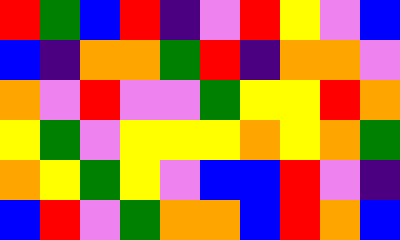[["red", "green", "blue", "red", "indigo", "violet", "red", "yellow", "violet", "blue"], ["blue", "indigo", "orange", "orange", "green", "red", "indigo", "orange", "orange", "violet"], ["orange", "violet", "red", "violet", "violet", "green", "yellow", "yellow", "red", "orange"], ["yellow", "green", "violet", "yellow", "yellow", "yellow", "orange", "yellow", "orange", "green"], ["orange", "yellow", "green", "yellow", "violet", "blue", "blue", "red", "violet", "indigo"], ["blue", "red", "violet", "green", "orange", "orange", "blue", "red", "orange", "blue"]]